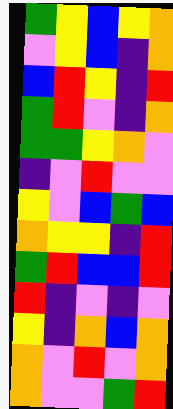[["green", "yellow", "blue", "yellow", "orange"], ["violet", "yellow", "blue", "indigo", "orange"], ["blue", "red", "yellow", "indigo", "red"], ["green", "red", "violet", "indigo", "orange"], ["green", "green", "yellow", "orange", "violet"], ["indigo", "violet", "red", "violet", "violet"], ["yellow", "violet", "blue", "green", "blue"], ["orange", "yellow", "yellow", "indigo", "red"], ["green", "red", "blue", "blue", "red"], ["red", "indigo", "violet", "indigo", "violet"], ["yellow", "indigo", "orange", "blue", "orange"], ["orange", "violet", "red", "violet", "orange"], ["orange", "violet", "violet", "green", "red"]]